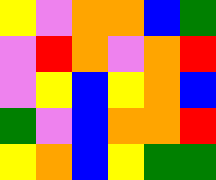[["yellow", "violet", "orange", "orange", "blue", "green"], ["violet", "red", "orange", "violet", "orange", "red"], ["violet", "yellow", "blue", "yellow", "orange", "blue"], ["green", "violet", "blue", "orange", "orange", "red"], ["yellow", "orange", "blue", "yellow", "green", "green"]]